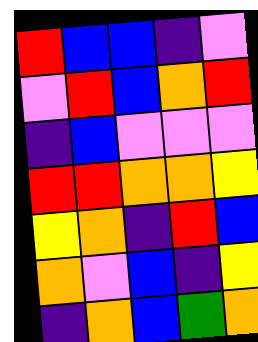[["red", "blue", "blue", "indigo", "violet"], ["violet", "red", "blue", "orange", "red"], ["indigo", "blue", "violet", "violet", "violet"], ["red", "red", "orange", "orange", "yellow"], ["yellow", "orange", "indigo", "red", "blue"], ["orange", "violet", "blue", "indigo", "yellow"], ["indigo", "orange", "blue", "green", "orange"]]